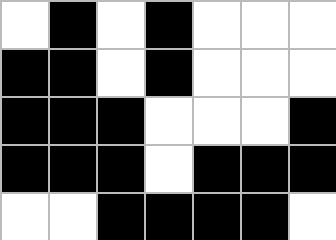[["white", "black", "white", "black", "white", "white", "white"], ["black", "black", "white", "black", "white", "white", "white"], ["black", "black", "black", "white", "white", "white", "black"], ["black", "black", "black", "white", "black", "black", "black"], ["white", "white", "black", "black", "black", "black", "white"]]